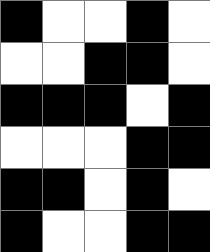[["black", "white", "white", "black", "white"], ["white", "white", "black", "black", "white"], ["black", "black", "black", "white", "black"], ["white", "white", "white", "black", "black"], ["black", "black", "white", "black", "white"], ["black", "white", "white", "black", "black"]]